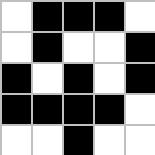[["white", "black", "black", "black", "white"], ["white", "black", "white", "white", "black"], ["black", "white", "black", "white", "black"], ["black", "black", "black", "black", "white"], ["white", "white", "black", "white", "white"]]